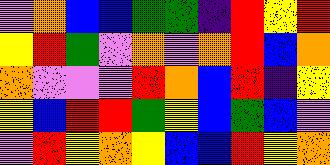[["violet", "orange", "blue", "blue", "green", "green", "indigo", "red", "yellow", "red"], ["yellow", "red", "green", "violet", "orange", "violet", "orange", "red", "blue", "orange"], ["orange", "violet", "violet", "violet", "red", "orange", "blue", "red", "indigo", "yellow"], ["yellow", "blue", "red", "red", "green", "yellow", "blue", "green", "blue", "violet"], ["violet", "red", "yellow", "orange", "yellow", "blue", "blue", "red", "yellow", "orange"]]